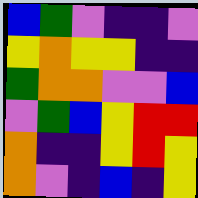[["blue", "green", "violet", "indigo", "indigo", "violet"], ["yellow", "orange", "yellow", "yellow", "indigo", "indigo"], ["green", "orange", "orange", "violet", "violet", "blue"], ["violet", "green", "blue", "yellow", "red", "red"], ["orange", "indigo", "indigo", "yellow", "red", "yellow"], ["orange", "violet", "indigo", "blue", "indigo", "yellow"]]